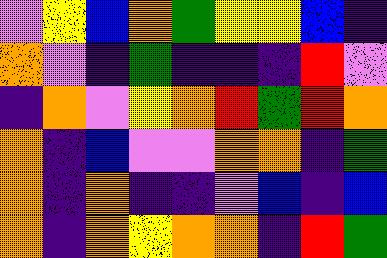[["violet", "yellow", "blue", "orange", "green", "yellow", "yellow", "blue", "indigo"], ["orange", "violet", "indigo", "green", "indigo", "indigo", "indigo", "red", "violet"], ["indigo", "orange", "violet", "yellow", "orange", "red", "green", "red", "orange"], ["orange", "indigo", "blue", "violet", "violet", "orange", "orange", "indigo", "green"], ["orange", "indigo", "orange", "indigo", "indigo", "violet", "blue", "indigo", "blue"], ["orange", "indigo", "orange", "yellow", "orange", "orange", "indigo", "red", "green"]]